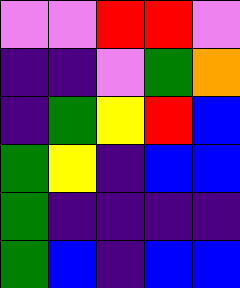[["violet", "violet", "red", "red", "violet"], ["indigo", "indigo", "violet", "green", "orange"], ["indigo", "green", "yellow", "red", "blue"], ["green", "yellow", "indigo", "blue", "blue"], ["green", "indigo", "indigo", "indigo", "indigo"], ["green", "blue", "indigo", "blue", "blue"]]